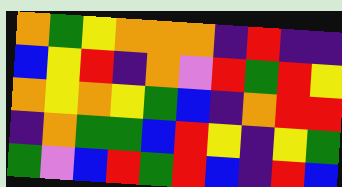[["orange", "green", "yellow", "orange", "orange", "orange", "indigo", "red", "indigo", "indigo"], ["blue", "yellow", "red", "indigo", "orange", "violet", "red", "green", "red", "yellow"], ["orange", "yellow", "orange", "yellow", "green", "blue", "indigo", "orange", "red", "red"], ["indigo", "orange", "green", "green", "blue", "red", "yellow", "indigo", "yellow", "green"], ["green", "violet", "blue", "red", "green", "red", "blue", "indigo", "red", "blue"]]